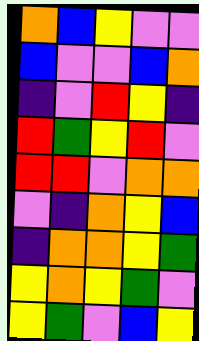[["orange", "blue", "yellow", "violet", "violet"], ["blue", "violet", "violet", "blue", "orange"], ["indigo", "violet", "red", "yellow", "indigo"], ["red", "green", "yellow", "red", "violet"], ["red", "red", "violet", "orange", "orange"], ["violet", "indigo", "orange", "yellow", "blue"], ["indigo", "orange", "orange", "yellow", "green"], ["yellow", "orange", "yellow", "green", "violet"], ["yellow", "green", "violet", "blue", "yellow"]]